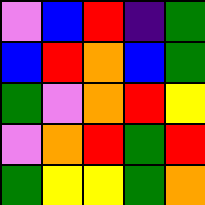[["violet", "blue", "red", "indigo", "green"], ["blue", "red", "orange", "blue", "green"], ["green", "violet", "orange", "red", "yellow"], ["violet", "orange", "red", "green", "red"], ["green", "yellow", "yellow", "green", "orange"]]